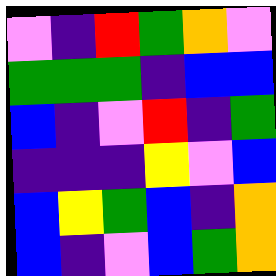[["violet", "indigo", "red", "green", "orange", "violet"], ["green", "green", "green", "indigo", "blue", "blue"], ["blue", "indigo", "violet", "red", "indigo", "green"], ["indigo", "indigo", "indigo", "yellow", "violet", "blue"], ["blue", "yellow", "green", "blue", "indigo", "orange"], ["blue", "indigo", "violet", "blue", "green", "orange"]]